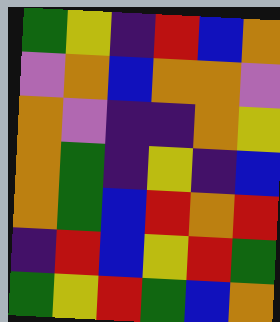[["green", "yellow", "indigo", "red", "blue", "orange"], ["violet", "orange", "blue", "orange", "orange", "violet"], ["orange", "violet", "indigo", "indigo", "orange", "yellow"], ["orange", "green", "indigo", "yellow", "indigo", "blue"], ["orange", "green", "blue", "red", "orange", "red"], ["indigo", "red", "blue", "yellow", "red", "green"], ["green", "yellow", "red", "green", "blue", "orange"]]